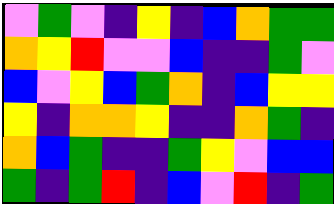[["violet", "green", "violet", "indigo", "yellow", "indigo", "blue", "orange", "green", "green"], ["orange", "yellow", "red", "violet", "violet", "blue", "indigo", "indigo", "green", "violet"], ["blue", "violet", "yellow", "blue", "green", "orange", "indigo", "blue", "yellow", "yellow"], ["yellow", "indigo", "orange", "orange", "yellow", "indigo", "indigo", "orange", "green", "indigo"], ["orange", "blue", "green", "indigo", "indigo", "green", "yellow", "violet", "blue", "blue"], ["green", "indigo", "green", "red", "indigo", "blue", "violet", "red", "indigo", "green"]]